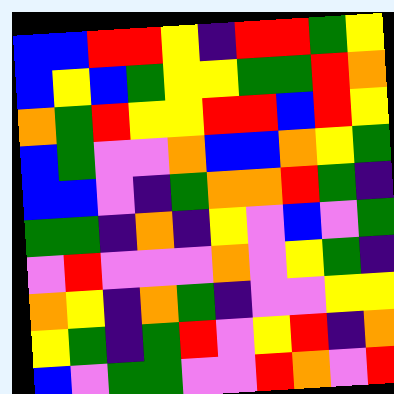[["blue", "blue", "red", "red", "yellow", "indigo", "red", "red", "green", "yellow"], ["blue", "yellow", "blue", "green", "yellow", "yellow", "green", "green", "red", "orange"], ["orange", "green", "red", "yellow", "yellow", "red", "red", "blue", "red", "yellow"], ["blue", "green", "violet", "violet", "orange", "blue", "blue", "orange", "yellow", "green"], ["blue", "blue", "violet", "indigo", "green", "orange", "orange", "red", "green", "indigo"], ["green", "green", "indigo", "orange", "indigo", "yellow", "violet", "blue", "violet", "green"], ["violet", "red", "violet", "violet", "violet", "orange", "violet", "yellow", "green", "indigo"], ["orange", "yellow", "indigo", "orange", "green", "indigo", "violet", "violet", "yellow", "yellow"], ["yellow", "green", "indigo", "green", "red", "violet", "yellow", "red", "indigo", "orange"], ["blue", "violet", "green", "green", "violet", "violet", "red", "orange", "violet", "red"]]